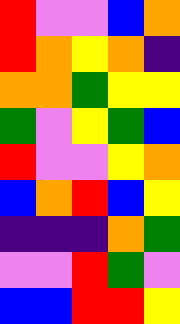[["red", "violet", "violet", "blue", "orange"], ["red", "orange", "yellow", "orange", "indigo"], ["orange", "orange", "green", "yellow", "yellow"], ["green", "violet", "yellow", "green", "blue"], ["red", "violet", "violet", "yellow", "orange"], ["blue", "orange", "red", "blue", "yellow"], ["indigo", "indigo", "indigo", "orange", "green"], ["violet", "violet", "red", "green", "violet"], ["blue", "blue", "red", "red", "yellow"]]